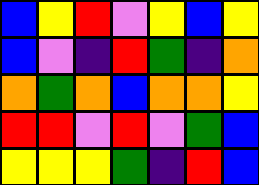[["blue", "yellow", "red", "violet", "yellow", "blue", "yellow"], ["blue", "violet", "indigo", "red", "green", "indigo", "orange"], ["orange", "green", "orange", "blue", "orange", "orange", "yellow"], ["red", "red", "violet", "red", "violet", "green", "blue"], ["yellow", "yellow", "yellow", "green", "indigo", "red", "blue"]]